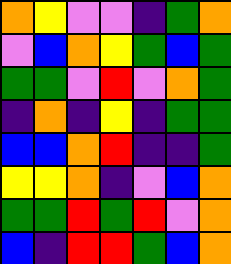[["orange", "yellow", "violet", "violet", "indigo", "green", "orange"], ["violet", "blue", "orange", "yellow", "green", "blue", "green"], ["green", "green", "violet", "red", "violet", "orange", "green"], ["indigo", "orange", "indigo", "yellow", "indigo", "green", "green"], ["blue", "blue", "orange", "red", "indigo", "indigo", "green"], ["yellow", "yellow", "orange", "indigo", "violet", "blue", "orange"], ["green", "green", "red", "green", "red", "violet", "orange"], ["blue", "indigo", "red", "red", "green", "blue", "orange"]]